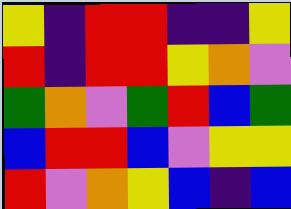[["yellow", "indigo", "red", "red", "indigo", "indigo", "yellow"], ["red", "indigo", "red", "red", "yellow", "orange", "violet"], ["green", "orange", "violet", "green", "red", "blue", "green"], ["blue", "red", "red", "blue", "violet", "yellow", "yellow"], ["red", "violet", "orange", "yellow", "blue", "indigo", "blue"]]